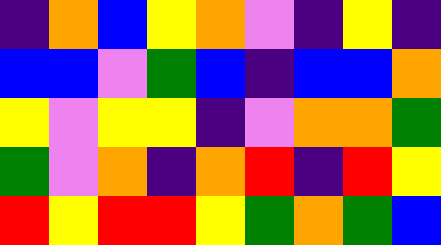[["indigo", "orange", "blue", "yellow", "orange", "violet", "indigo", "yellow", "indigo"], ["blue", "blue", "violet", "green", "blue", "indigo", "blue", "blue", "orange"], ["yellow", "violet", "yellow", "yellow", "indigo", "violet", "orange", "orange", "green"], ["green", "violet", "orange", "indigo", "orange", "red", "indigo", "red", "yellow"], ["red", "yellow", "red", "red", "yellow", "green", "orange", "green", "blue"]]